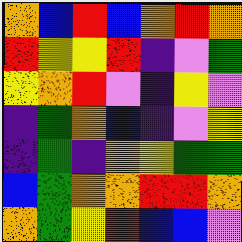[["orange", "blue", "red", "blue", "orange", "red", "orange"], ["red", "yellow", "yellow", "red", "indigo", "violet", "green"], ["yellow", "orange", "red", "violet", "indigo", "yellow", "violet"], ["indigo", "green", "orange", "blue", "indigo", "violet", "yellow"], ["indigo", "green", "indigo", "orange", "yellow", "green", "green"], ["blue", "green", "orange", "orange", "red", "red", "orange"], ["orange", "green", "yellow", "red", "blue", "blue", "violet"]]